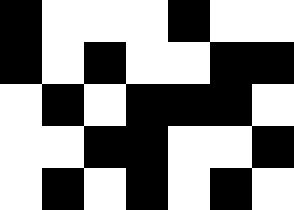[["black", "white", "white", "white", "black", "white", "white"], ["black", "white", "black", "white", "white", "black", "black"], ["white", "black", "white", "black", "black", "black", "white"], ["white", "white", "black", "black", "white", "white", "black"], ["white", "black", "white", "black", "white", "black", "white"]]